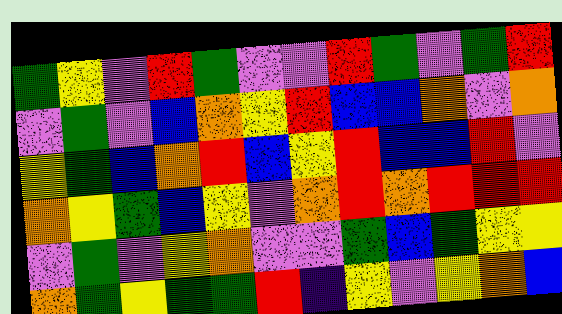[["green", "yellow", "violet", "red", "green", "violet", "violet", "red", "green", "violet", "green", "red"], ["violet", "green", "violet", "blue", "orange", "yellow", "red", "blue", "blue", "orange", "violet", "orange"], ["yellow", "green", "blue", "orange", "red", "blue", "yellow", "red", "blue", "blue", "red", "violet"], ["orange", "yellow", "green", "blue", "yellow", "violet", "orange", "red", "orange", "red", "red", "red"], ["violet", "green", "violet", "yellow", "orange", "violet", "violet", "green", "blue", "green", "yellow", "yellow"], ["orange", "green", "yellow", "green", "green", "red", "indigo", "yellow", "violet", "yellow", "orange", "blue"]]